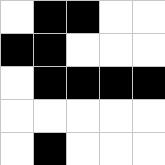[["white", "black", "black", "white", "white"], ["black", "black", "white", "white", "white"], ["white", "black", "black", "black", "black"], ["white", "white", "white", "white", "white"], ["white", "black", "white", "white", "white"]]